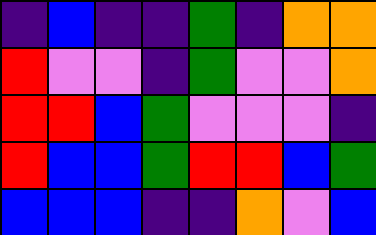[["indigo", "blue", "indigo", "indigo", "green", "indigo", "orange", "orange"], ["red", "violet", "violet", "indigo", "green", "violet", "violet", "orange"], ["red", "red", "blue", "green", "violet", "violet", "violet", "indigo"], ["red", "blue", "blue", "green", "red", "red", "blue", "green"], ["blue", "blue", "blue", "indigo", "indigo", "orange", "violet", "blue"]]